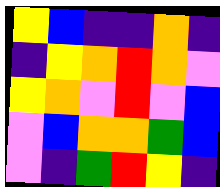[["yellow", "blue", "indigo", "indigo", "orange", "indigo"], ["indigo", "yellow", "orange", "red", "orange", "violet"], ["yellow", "orange", "violet", "red", "violet", "blue"], ["violet", "blue", "orange", "orange", "green", "blue"], ["violet", "indigo", "green", "red", "yellow", "indigo"]]